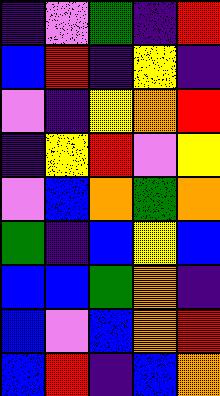[["indigo", "violet", "green", "indigo", "red"], ["blue", "red", "indigo", "yellow", "indigo"], ["violet", "indigo", "yellow", "orange", "red"], ["indigo", "yellow", "red", "violet", "yellow"], ["violet", "blue", "orange", "green", "orange"], ["green", "indigo", "blue", "yellow", "blue"], ["blue", "blue", "green", "orange", "indigo"], ["blue", "violet", "blue", "orange", "red"], ["blue", "red", "indigo", "blue", "orange"]]